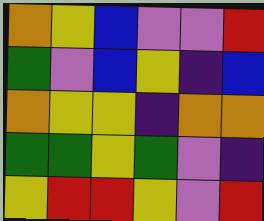[["orange", "yellow", "blue", "violet", "violet", "red"], ["green", "violet", "blue", "yellow", "indigo", "blue"], ["orange", "yellow", "yellow", "indigo", "orange", "orange"], ["green", "green", "yellow", "green", "violet", "indigo"], ["yellow", "red", "red", "yellow", "violet", "red"]]